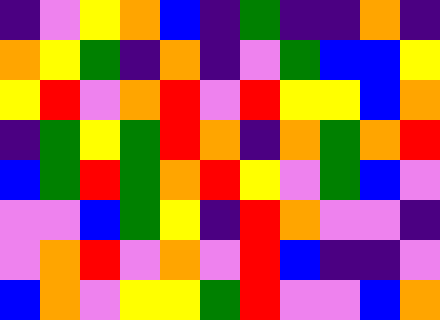[["indigo", "violet", "yellow", "orange", "blue", "indigo", "green", "indigo", "indigo", "orange", "indigo"], ["orange", "yellow", "green", "indigo", "orange", "indigo", "violet", "green", "blue", "blue", "yellow"], ["yellow", "red", "violet", "orange", "red", "violet", "red", "yellow", "yellow", "blue", "orange"], ["indigo", "green", "yellow", "green", "red", "orange", "indigo", "orange", "green", "orange", "red"], ["blue", "green", "red", "green", "orange", "red", "yellow", "violet", "green", "blue", "violet"], ["violet", "violet", "blue", "green", "yellow", "indigo", "red", "orange", "violet", "violet", "indigo"], ["violet", "orange", "red", "violet", "orange", "violet", "red", "blue", "indigo", "indigo", "violet"], ["blue", "orange", "violet", "yellow", "yellow", "green", "red", "violet", "violet", "blue", "orange"]]